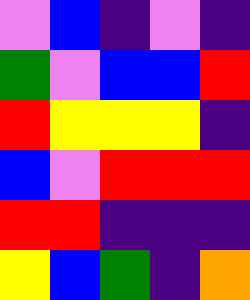[["violet", "blue", "indigo", "violet", "indigo"], ["green", "violet", "blue", "blue", "red"], ["red", "yellow", "yellow", "yellow", "indigo"], ["blue", "violet", "red", "red", "red"], ["red", "red", "indigo", "indigo", "indigo"], ["yellow", "blue", "green", "indigo", "orange"]]